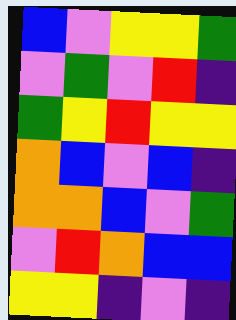[["blue", "violet", "yellow", "yellow", "green"], ["violet", "green", "violet", "red", "indigo"], ["green", "yellow", "red", "yellow", "yellow"], ["orange", "blue", "violet", "blue", "indigo"], ["orange", "orange", "blue", "violet", "green"], ["violet", "red", "orange", "blue", "blue"], ["yellow", "yellow", "indigo", "violet", "indigo"]]